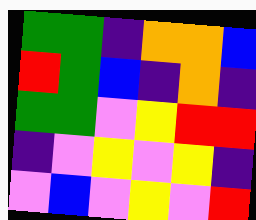[["green", "green", "indigo", "orange", "orange", "blue"], ["red", "green", "blue", "indigo", "orange", "indigo"], ["green", "green", "violet", "yellow", "red", "red"], ["indigo", "violet", "yellow", "violet", "yellow", "indigo"], ["violet", "blue", "violet", "yellow", "violet", "red"]]